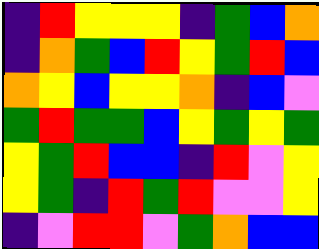[["indigo", "red", "yellow", "yellow", "yellow", "indigo", "green", "blue", "orange"], ["indigo", "orange", "green", "blue", "red", "yellow", "green", "red", "blue"], ["orange", "yellow", "blue", "yellow", "yellow", "orange", "indigo", "blue", "violet"], ["green", "red", "green", "green", "blue", "yellow", "green", "yellow", "green"], ["yellow", "green", "red", "blue", "blue", "indigo", "red", "violet", "yellow"], ["yellow", "green", "indigo", "red", "green", "red", "violet", "violet", "yellow"], ["indigo", "violet", "red", "red", "violet", "green", "orange", "blue", "blue"]]